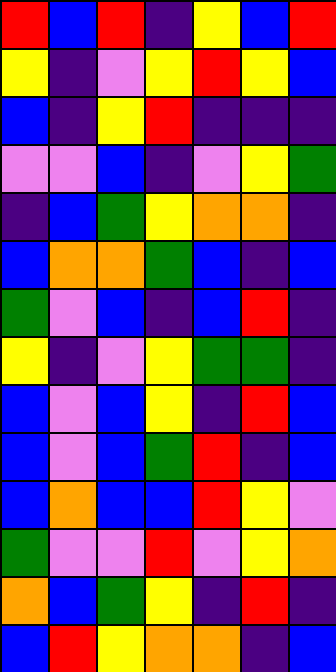[["red", "blue", "red", "indigo", "yellow", "blue", "red"], ["yellow", "indigo", "violet", "yellow", "red", "yellow", "blue"], ["blue", "indigo", "yellow", "red", "indigo", "indigo", "indigo"], ["violet", "violet", "blue", "indigo", "violet", "yellow", "green"], ["indigo", "blue", "green", "yellow", "orange", "orange", "indigo"], ["blue", "orange", "orange", "green", "blue", "indigo", "blue"], ["green", "violet", "blue", "indigo", "blue", "red", "indigo"], ["yellow", "indigo", "violet", "yellow", "green", "green", "indigo"], ["blue", "violet", "blue", "yellow", "indigo", "red", "blue"], ["blue", "violet", "blue", "green", "red", "indigo", "blue"], ["blue", "orange", "blue", "blue", "red", "yellow", "violet"], ["green", "violet", "violet", "red", "violet", "yellow", "orange"], ["orange", "blue", "green", "yellow", "indigo", "red", "indigo"], ["blue", "red", "yellow", "orange", "orange", "indigo", "blue"]]